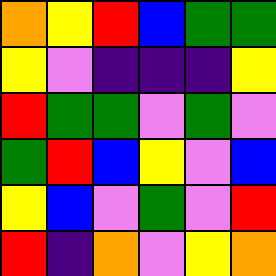[["orange", "yellow", "red", "blue", "green", "green"], ["yellow", "violet", "indigo", "indigo", "indigo", "yellow"], ["red", "green", "green", "violet", "green", "violet"], ["green", "red", "blue", "yellow", "violet", "blue"], ["yellow", "blue", "violet", "green", "violet", "red"], ["red", "indigo", "orange", "violet", "yellow", "orange"]]